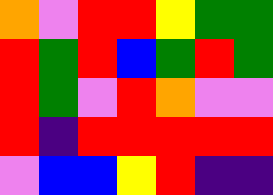[["orange", "violet", "red", "red", "yellow", "green", "green"], ["red", "green", "red", "blue", "green", "red", "green"], ["red", "green", "violet", "red", "orange", "violet", "violet"], ["red", "indigo", "red", "red", "red", "red", "red"], ["violet", "blue", "blue", "yellow", "red", "indigo", "indigo"]]